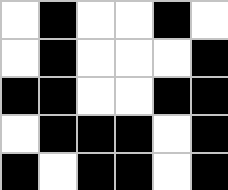[["white", "black", "white", "white", "black", "white"], ["white", "black", "white", "white", "white", "black"], ["black", "black", "white", "white", "black", "black"], ["white", "black", "black", "black", "white", "black"], ["black", "white", "black", "black", "white", "black"]]